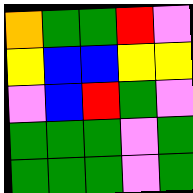[["orange", "green", "green", "red", "violet"], ["yellow", "blue", "blue", "yellow", "yellow"], ["violet", "blue", "red", "green", "violet"], ["green", "green", "green", "violet", "green"], ["green", "green", "green", "violet", "green"]]